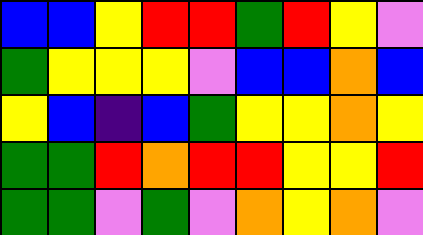[["blue", "blue", "yellow", "red", "red", "green", "red", "yellow", "violet"], ["green", "yellow", "yellow", "yellow", "violet", "blue", "blue", "orange", "blue"], ["yellow", "blue", "indigo", "blue", "green", "yellow", "yellow", "orange", "yellow"], ["green", "green", "red", "orange", "red", "red", "yellow", "yellow", "red"], ["green", "green", "violet", "green", "violet", "orange", "yellow", "orange", "violet"]]